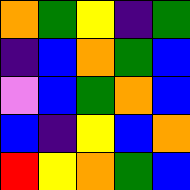[["orange", "green", "yellow", "indigo", "green"], ["indigo", "blue", "orange", "green", "blue"], ["violet", "blue", "green", "orange", "blue"], ["blue", "indigo", "yellow", "blue", "orange"], ["red", "yellow", "orange", "green", "blue"]]